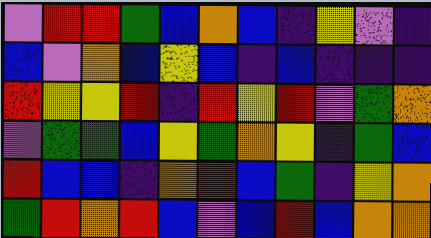[["violet", "red", "red", "green", "blue", "orange", "blue", "indigo", "yellow", "violet", "indigo"], ["blue", "violet", "orange", "blue", "yellow", "blue", "indigo", "blue", "indigo", "indigo", "indigo"], ["red", "yellow", "yellow", "red", "indigo", "red", "yellow", "red", "violet", "green", "orange"], ["violet", "green", "green", "blue", "yellow", "green", "orange", "yellow", "indigo", "green", "blue"], ["red", "blue", "blue", "indigo", "orange", "red", "blue", "green", "indigo", "yellow", "orange"], ["green", "red", "orange", "red", "blue", "violet", "blue", "red", "blue", "orange", "orange"]]